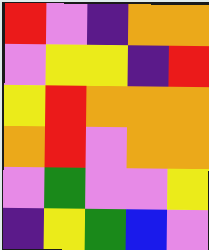[["red", "violet", "indigo", "orange", "orange"], ["violet", "yellow", "yellow", "indigo", "red"], ["yellow", "red", "orange", "orange", "orange"], ["orange", "red", "violet", "orange", "orange"], ["violet", "green", "violet", "violet", "yellow"], ["indigo", "yellow", "green", "blue", "violet"]]